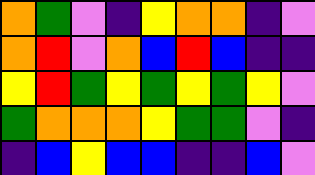[["orange", "green", "violet", "indigo", "yellow", "orange", "orange", "indigo", "violet"], ["orange", "red", "violet", "orange", "blue", "red", "blue", "indigo", "indigo"], ["yellow", "red", "green", "yellow", "green", "yellow", "green", "yellow", "violet"], ["green", "orange", "orange", "orange", "yellow", "green", "green", "violet", "indigo"], ["indigo", "blue", "yellow", "blue", "blue", "indigo", "indigo", "blue", "violet"]]